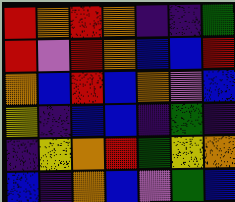[["red", "orange", "red", "orange", "indigo", "indigo", "green"], ["red", "violet", "red", "orange", "blue", "blue", "red"], ["orange", "blue", "red", "blue", "orange", "violet", "blue"], ["yellow", "indigo", "blue", "blue", "indigo", "green", "indigo"], ["indigo", "yellow", "orange", "red", "green", "yellow", "orange"], ["blue", "indigo", "orange", "blue", "violet", "green", "blue"]]